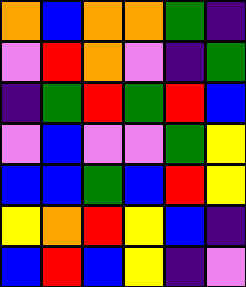[["orange", "blue", "orange", "orange", "green", "indigo"], ["violet", "red", "orange", "violet", "indigo", "green"], ["indigo", "green", "red", "green", "red", "blue"], ["violet", "blue", "violet", "violet", "green", "yellow"], ["blue", "blue", "green", "blue", "red", "yellow"], ["yellow", "orange", "red", "yellow", "blue", "indigo"], ["blue", "red", "blue", "yellow", "indigo", "violet"]]